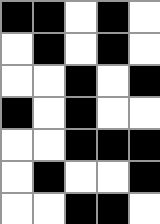[["black", "black", "white", "black", "white"], ["white", "black", "white", "black", "white"], ["white", "white", "black", "white", "black"], ["black", "white", "black", "white", "white"], ["white", "white", "black", "black", "black"], ["white", "black", "white", "white", "black"], ["white", "white", "black", "black", "white"]]